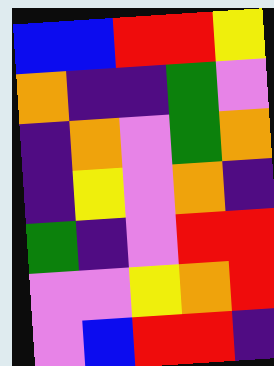[["blue", "blue", "red", "red", "yellow"], ["orange", "indigo", "indigo", "green", "violet"], ["indigo", "orange", "violet", "green", "orange"], ["indigo", "yellow", "violet", "orange", "indigo"], ["green", "indigo", "violet", "red", "red"], ["violet", "violet", "yellow", "orange", "red"], ["violet", "blue", "red", "red", "indigo"]]